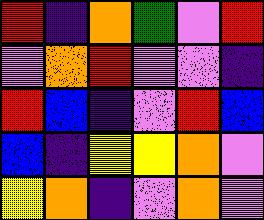[["red", "indigo", "orange", "green", "violet", "red"], ["violet", "orange", "red", "violet", "violet", "indigo"], ["red", "blue", "indigo", "violet", "red", "blue"], ["blue", "indigo", "yellow", "yellow", "orange", "violet"], ["yellow", "orange", "indigo", "violet", "orange", "violet"]]